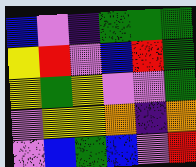[["blue", "violet", "indigo", "green", "green", "green"], ["yellow", "red", "violet", "blue", "red", "green"], ["yellow", "green", "yellow", "violet", "violet", "green"], ["violet", "yellow", "yellow", "orange", "indigo", "orange"], ["violet", "blue", "green", "blue", "violet", "red"]]